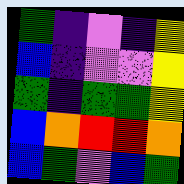[["green", "indigo", "violet", "indigo", "yellow"], ["blue", "indigo", "violet", "violet", "yellow"], ["green", "indigo", "green", "green", "yellow"], ["blue", "orange", "red", "red", "orange"], ["blue", "green", "violet", "blue", "green"]]